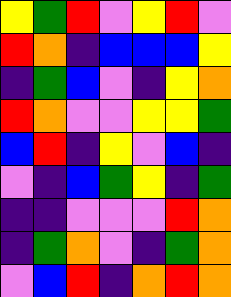[["yellow", "green", "red", "violet", "yellow", "red", "violet"], ["red", "orange", "indigo", "blue", "blue", "blue", "yellow"], ["indigo", "green", "blue", "violet", "indigo", "yellow", "orange"], ["red", "orange", "violet", "violet", "yellow", "yellow", "green"], ["blue", "red", "indigo", "yellow", "violet", "blue", "indigo"], ["violet", "indigo", "blue", "green", "yellow", "indigo", "green"], ["indigo", "indigo", "violet", "violet", "violet", "red", "orange"], ["indigo", "green", "orange", "violet", "indigo", "green", "orange"], ["violet", "blue", "red", "indigo", "orange", "red", "orange"]]